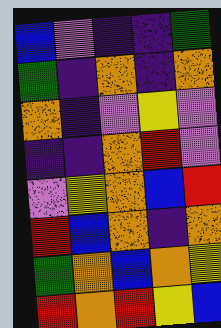[["blue", "violet", "indigo", "indigo", "green"], ["green", "indigo", "orange", "indigo", "orange"], ["orange", "indigo", "violet", "yellow", "violet"], ["indigo", "indigo", "orange", "red", "violet"], ["violet", "yellow", "orange", "blue", "red"], ["red", "blue", "orange", "indigo", "orange"], ["green", "orange", "blue", "orange", "yellow"], ["red", "orange", "red", "yellow", "blue"]]